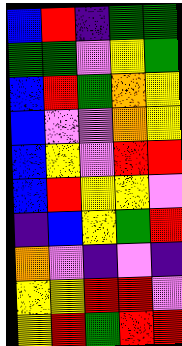[["blue", "red", "indigo", "green", "green"], ["green", "green", "violet", "yellow", "green"], ["blue", "red", "green", "orange", "yellow"], ["blue", "violet", "violet", "orange", "yellow"], ["blue", "yellow", "violet", "red", "red"], ["blue", "red", "yellow", "yellow", "violet"], ["indigo", "blue", "yellow", "green", "red"], ["orange", "violet", "indigo", "violet", "indigo"], ["yellow", "yellow", "red", "red", "violet"], ["yellow", "red", "green", "red", "red"]]